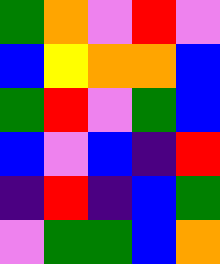[["green", "orange", "violet", "red", "violet"], ["blue", "yellow", "orange", "orange", "blue"], ["green", "red", "violet", "green", "blue"], ["blue", "violet", "blue", "indigo", "red"], ["indigo", "red", "indigo", "blue", "green"], ["violet", "green", "green", "blue", "orange"]]